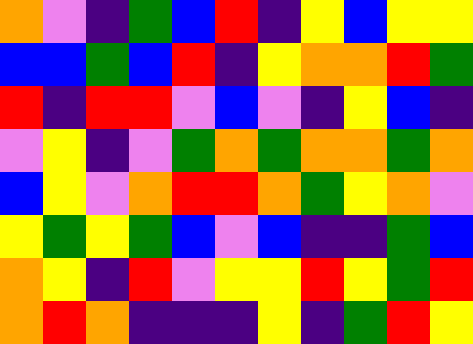[["orange", "violet", "indigo", "green", "blue", "red", "indigo", "yellow", "blue", "yellow", "yellow"], ["blue", "blue", "green", "blue", "red", "indigo", "yellow", "orange", "orange", "red", "green"], ["red", "indigo", "red", "red", "violet", "blue", "violet", "indigo", "yellow", "blue", "indigo"], ["violet", "yellow", "indigo", "violet", "green", "orange", "green", "orange", "orange", "green", "orange"], ["blue", "yellow", "violet", "orange", "red", "red", "orange", "green", "yellow", "orange", "violet"], ["yellow", "green", "yellow", "green", "blue", "violet", "blue", "indigo", "indigo", "green", "blue"], ["orange", "yellow", "indigo", "red", "violet", "yellow", "yellow", "red", "yellow", "green", "red"], ["orange", "red", "orange", "indigo", "indigo", "indigo", "yellow", "indigo", "green", "red", "yellow"]]